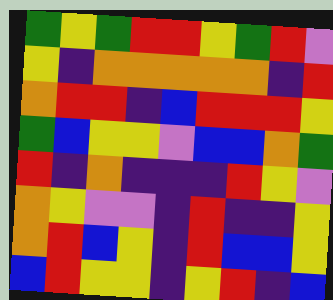[["green", "yellow", "green", "red", "red", "yellow", "green", "red", "violet"], ["yellow", "indigo", "orange", "orange", "orange", "orange", "orange", "indigo", "red"], ["orange", "red", "red", "indigo", "blue", "red", "red", "red", "yellow"], ["green", "blue", "yellow", "yellow", "violet", "blue", "blue", "orange", "green"], ["red", "indigo", "orange", "indigo", "indigo", "indigo", "red", "yellow", "violet"], ["orange", "yellow", "violet", "violet", "indigo", "red", "indigo", "indigo", "yellow"], ["orange", "red", "blue", "yellow", "indigo", "red", "blue", "blue", "yellow"], ["blue", "red", "yellow", "yellow", "indigo", "yellow", "red", "indigo", "blue"]]